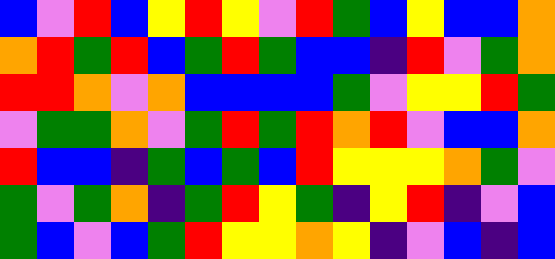[["blue", "violet", "red", "blue", "yellow", "red", "yellow", "violet", "red", "green", "blue", "yellow", "blue", "blue", "orange"], ["orange", "red", "green", "red", "blue", "green", "red", "green", "blue", "blue", "indigo", "red", "violet", "green", "orange"], ["red", "red", "orange", "violet", "orange", "blue", "blue", "blue", "blue", "green", "violet", "yellow", "yellow", "red", "green"], ["violet", "green", "green", "orange", "violet", "green", "red", "green", "red", "orange", "red", "violet", "blue", "blue", "orange"], ["red", "blue", "blue", "indigo", "green", "blue", "green", "blue", "red", "yellow", "yellow", "yellow", "orange", "green", "violet"], ["green", "violet", "green", "orange", "indigo", "green", "red", "yellow", "green", "indigo", "yellow", "red", "indigo", "violet", "blue"], ["green", "blue", "violet", "blue", "green", "red", "yellow", "yellow", "orange", "yellow", "indigo", "violet", "blue", "indigo", "blue"]]